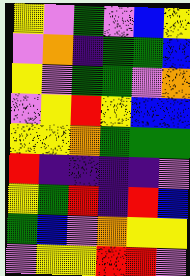[["yellow", "violet", "green", "violet", "blue", "yellow"], ["violet", "orange", "indigo", "green", "green", "blue"], ["yellow", "violet", "green", "green", "violet", "orange"], ["violet", "yellow", "red", "yellow", "blue", "blue"], ["yellow", "yellow", "orange", "green", "green", "green"], ["red", "indigo", "indigo", "indigo", "indigo", "violet"], ["yellow", "green", "red", "indigo", "red", "blue"], ["green", "blue", "violet", "orange", "yellow", "yellow"], ["violet", "yellow", "yellow", "red", "red", "violet"]]